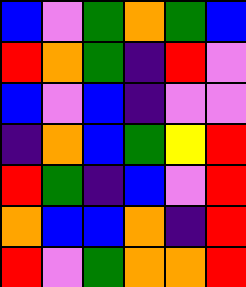[["blue", "violet", "green", "orange", "green", "blue"], ["red", "orange", "green", "indigo", "red", "violet"], ["blue", "violet", "blue", "indigo", "violet", "violet"], ["indigo", "orange", "blue", "green", "yellow", "red"], ["red", "green", "indigo", "blue", "violet", "red"], ["orange", "blue", "blue", "orange", "indigo", "red"], ["red", "violet", "green", "orange", "orange", "red"]]